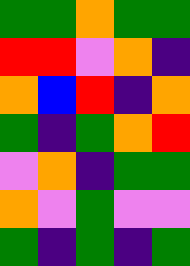[["green", "green", "orange", "green", "green"], ["red", "red", "violet", "orange", "indigo"], ["orange", "blue", "red", "indigo", "orange"], ["green", "indigo", "green", "orange", "red"], ["violet", "orange", "indigo", "green", "green"], ["orange", "violet", "green", "violet", "violet"], ["green", "indigo", "green", "indigo", "green"]]